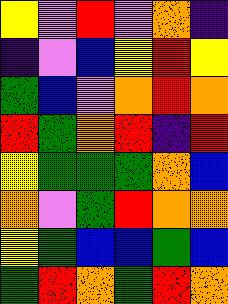[["yellow", "violet", "red", "violet", "orange", "indigo"], ["indigo", "violet", "blue", "yellow", "red", "yellow"], ["green", "blue", "violet", "orange", "red", "orange"], ["red", "green", "orange", "red", "indigo", "red"], ["yellow", "green", "green", "green", "orange", "blue"], ["orange", "violet", "green", "red", "orange", "orange"], ["yellow", "green", "blue", "blue", "green", "blue"], ["green", "red", "orange", "green", "red", "orange"]]